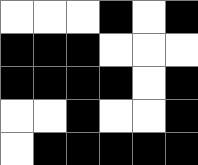[["white", "white", "white", "black", "white", "black"], ["black", "black", "black", "white", "white", "white"], ["black", "black", "black", "black", "white", "black"], ["white", "white", "black", "white", "white", "black"], ["white", "black", "black", "black", "black", "black"]]